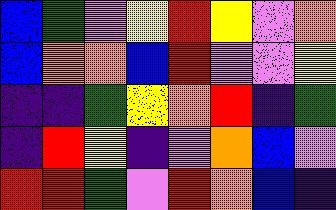[["blue", "green", "violet", "yellow", "red", "yellow", "violet", "orange"], ["blue", "orange", "orange", "blue", "red", "violet", "violet", "yellow"], ["indigo", "indigo", "green", "yellow", "orange", "red", "indigo", "green"], ["indigo", "red", "yellow", "indigo", "violet", "orange", "blue", "violet"], ["red", "red", "green", "violet", "red", "orange", "blue", "indigo"]]